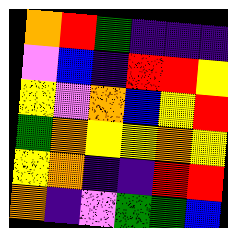[["orange", "red", "green", "indigo", "indigo", "indigo"], ["violet", "blue", "indigo", "red", "red", "yellow"], ["yellow", "violet", "orange", "blue", "yellow", "red"], ["green", "orange", "yellow", "yellow", "orange", "yellow"], ["yellow", "orange", "indigo", "indigo", "red", "red"], ["orange", "indigo", "violet", "green", "green", "blue"]]